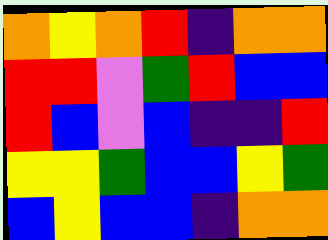[["orange", "yellow", "orange", "red", "indigo", "orange", "orange"], ["red", "red", "violet", "green", "red", "blue", "blue"], ["red", "blue", "violet", "blue", "indigo", "indigo", "red"], ["yellow", "yellow", "green", "blue", "blue", "yellow", "green"], ["blue", "yellow", "blue", "blue", "indigo", "orange", "orange"]]